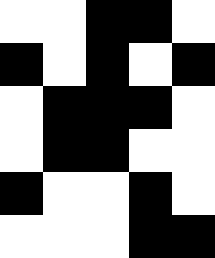[["white", "white", "black", "black", "white"], ["black", "white", "black", "white", "black"], ["white", "black", "black", "black", "white"], ["white", "black", "black", "white", "white"], ["black", "white", "white", "black", "white"], ["white", "white", "white", "black", "black"]]